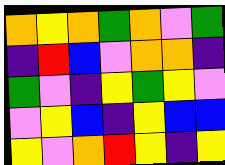[["orange", "yellow", "orange", "green", "orange", "violet", "green"], ["indigo", "red", "blue", "violet", "orange", "orange", "indigo"], ["green", "violet", "indigo", "yellow", "green", "yellow", "violet"], ["violet", "yellow", "blue", "indigo", "yellow", "blue", "blue"], ["yellow", "violet", "orange", "red", "yellow", "indigo", "yellow"]]